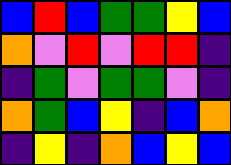[["blue", "red", "blue", "green", "green", "yellow", "blue"], ["orange", "violet", "red", "violet", "red", "red", "indigo"], ["indigo", "green", "violet", "green", "green", "violet", "indigo"], ["orange", "green", "blue", "yellow", "indigo", "blue", "orange"], ["indigo", "yellow", "indigo", "orange", "blue", "yellow", "blue"]]